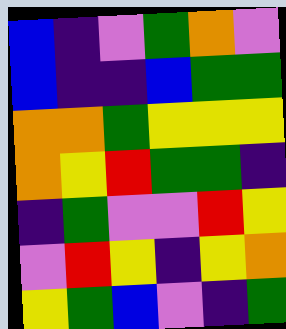[["blue", "indigo", "violet", "green", "orange", "violet"], ["blue", "indigo", "indigo", "blue", "green", "green"], ["orange", "orange", "green", "yellow", "yellow", "yellow"], ["orange", "yellow", "red", "green", "green", "indigo"], ["indigo", "green", "violet", "violet", "red", "yellow"], ["violet", "red", "yellow", "indigo", "yellow", "orange"], ["yellow", "green", "blue", "violet", "indigo", "green"]]